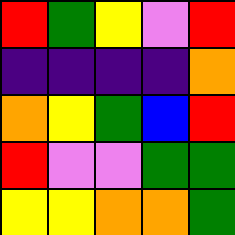[["red", "green", "yellow", "violet", "red"], ["indigo", "indigo", "indigo", "indigo", "orange"], ["orange", "yellow", "green", "blue", "red"], ["red", "violet", "violet", "green", "green"], ["yellow", "yellow", "orange", "orange", "green"]]